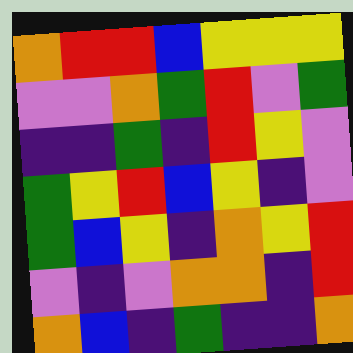[["orange", "red", "red", "blue", "yellow", "yellow", "yellow"], ["violet", "violet", "orange", "green", "red", "violet", "green"], ["indigo", "indigo", "green", "indigo", "red", "yellow", "violet"], ["green", "yellow", "red", "blue", "yellow", "indigo", "violet"], ["green", "blue", "yellow", "indigo", "orange", "yellow", "red"], ["violet", "indigo", "violet", "orange", "orange", "indigo", "red"], ["orange", "blue", "indigo", "green", "indigo", "indigo", "orange"]]